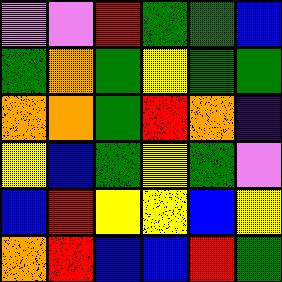[["violet", "violet", "red", "green", "green", "blue"], ["green", "orange", "green", "yellow", "green", "green"], ["orange", "orange", "green", "red", "orange", "indigo"], ["yellow", "blue", "green", "yellow", "green", "violet"], ["blue", "red", "yellow", "yellow", "blue", "yellow"], ["orange", "red", "blue", "blue", "red", "green"]]